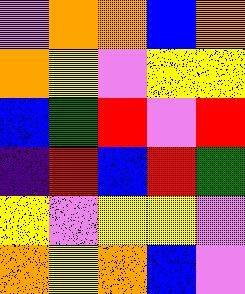[["violet", "orange", "orange", "blue", "orange"], ["orange", "yellow", "violet", "yellow", "yellow"], ["blue", "green", "red", "violet", "red"], ["indigo", "red", "blue", "red", "green"], ["yellow", "violet", "yellow", "yellow", "violet"], ["orange", "yellow", "orange", "blue", "violet"]]